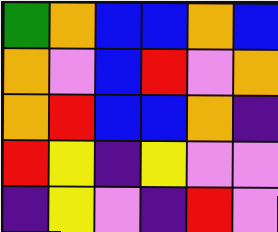[["green", "orange", "blue", "blue", "orange", "blue"], ["orange", "violet", "blue", "red", "violet", "orange"], ["orange", "red", "blue", "blue", "orange", "indigo"], ["red", "yellow", "indigo", "yellow", "violet", "violet"], ["indigo", "yellow", "violet", "indigo", "red", "violet"]]